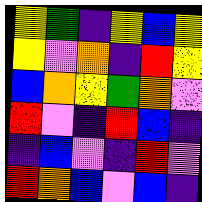[["yellow", "green", "indigo", "yellow", "blue", "yellow"], ["yellow", "violet", "orange", "indigo", "red", "yellow"], ["blue", "orange", "yellow", "green", "orange", "violet"], ["red", "violet", "indigo", "red", "blue", "indigo"], ["indigo", "blue", "violet", "indigo", "red", "violet"], ["red", "orange", "blue", "violet", "blue", "indigo"]]